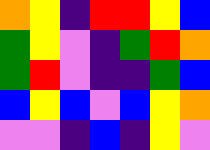[["orange", "yellow", "indigo", "red", "red", "yellow", "blue"], ["green", "yellow", "violet", "indigo", "green", "red", "orange"], ["green", "red", "violet", "indigo", "indigo", "green", "blue"], ["blue", "yellow", "blue", "violet", "blue", "yellow", "orange"], ["violet", "violet", "indigo", "blue", "indigo", "yellow", "violet"]]